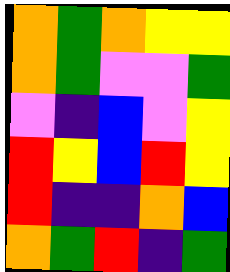[["orange", "green", "orange", "yellow", "yellow"], ["orange", "green", "violet", "violet", "green"], ["violet", "indigo", "blue", "violet", "yellow"], ["red", "yellow", "blue", "red", "yellow"], ["red", "indigo", "indigo", "orange", "blue"], ["orange", "green", "red", "indigo", "green"]]